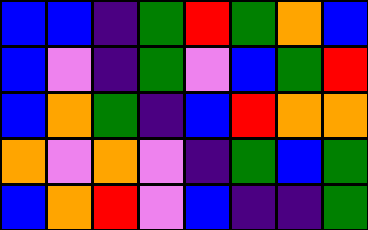[["blue", "blue", "indigo", "green", "red", "green", "orange", "blue"], ["blue", "violet", "indigo", "green", "violet", "blue", "green", "red"], ["blue", "orange", "green", "indigo", "blue", "red", "orange", "orange"], ["orange", "violet", "orange", "violet", "indigo", "green", "blue", "green"], ["blue", "orange", "red", "violet", "blue", "indigo", "indigo", "green"]]